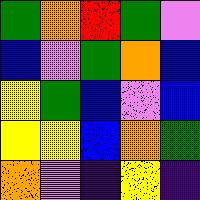[["green", "orange", "red", "green", "violet"], ["blue", "violet", "green", "orange", "blue"], ["yellow", "green", "blue", "violet", "blue"], ["yellow", "yellow", "blue", "orange", "green"], ["orange", "violet", "indigo", "yellow", "indigo"]]